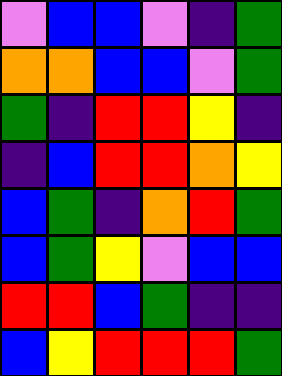[["violet", "blue", "blue", "violet", "indigo", "green"], ["orange", "orange", "blue", "blue", "violet", "green"], ["green", "indigo", "red", "red", "yellow", "indigo"], ["indigo", "blue", "red", "red", "orange", "yellow"], ["blue", "green", "indigo", "orange", "red", "green"], ["blue", "green", "yellow", "violet", "blue", "blue"], ["red", "red", "blue", "green", "indigo", "indigo"], ["blue", "yellow", "red", "red", "red", "green"]]